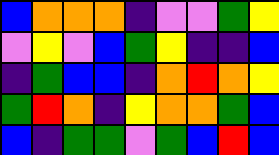[["blue", "orange", "orange", "orange", "indigo", "violet", "violet", "green", "yellow"], ["violet", "yellow", "violet", "blue", "green", "yellow", "indigo", "indigo", "blue"], ["indigo", "green", "blue", "blue", "indigo", "orange", "red", "orange", "yellow"], ["green", "red", "orange", "indigo", "yellow", "orange", "orange", "green", "blue"], ["blue", "indigo", "green", "green", "violet", "green", "blue", "red", "blue"]]